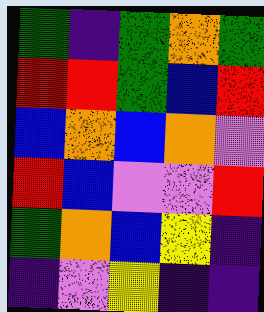[["green", "indigo", "green", "orange", "green"], ["red", "red", "green", "blue", "red"], ["blue", "orange", "blue", "orange", "violet"], ["red", "blue", "violet", "violet", "red"], ["green", "orange", "blue", "yellow", "indigo"], ["indigo", "violet", "yellow", "indigo", "indigo"]]